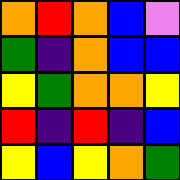[["orange", "red", "orange", "blue", "violet"], ["green", "indigo", "orange", "blue", "blue"], ["yellow", "green", "orange", "orange", "yellow"], ["red", "indigo", "red", "indigo", "blue"], ["yellow", "blue", "yellow", "orange", "green"]]